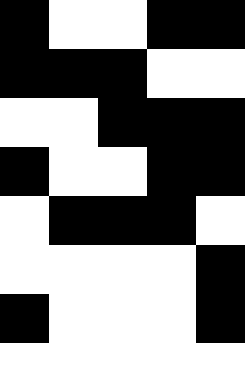[["black", "white", "white", "black", "black"], ["black", "black", "black", "white", "white"], ["white", "white", "black", "black", "black"], ["black", "white", "white", "black", "black"], ["white", "black", "black", "black", "white"], ["white", "white", "white", "white", "black"], ["black", "white", "white", "white", "black"], ["white", "white", "white", "white", "white"]]